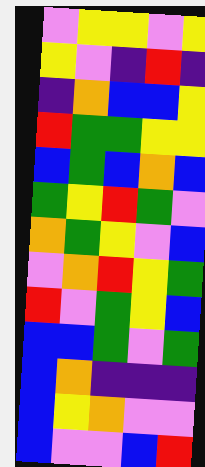[["violet", "yellow", "yellow", "violet", "yellow"], ["yellow", "violet", "indigo", "red", "indigo"], ["indigo", "orange", "blue", "blue", "yellow"], ["red", "green", "green", "yellow", "yellow"], ["blue", "green", "blue", "orange", "blue"], ["green", "yellow", "red", "green", "violet"], ["orange", "green", "yellow", "violet", "blue"], ["violet", "orange", "red", "yellow", "green"], ["red", "violet", "green", "yellow", "blue"], ["blue", "blue", "green", "violet", "green"], ["blue", "orange", "indigo", "indigo", "indigo"], ["blue", "yellow", "orange", "violet", "violet"], ["blue", "violet", "violet", "blue", "red"]]